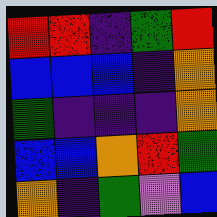[["red", "red", "indigo", "green", "red"], ["blue", "blue", "blue", "indigo", "orange"], ["green", "indigo", "indigo", "indigo", "orange"], ["blue", "blue", "orange", "red", "green"], ["orange", "indigo", "green", "violet", "blue"]]